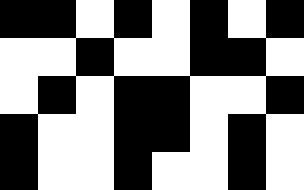[["black", "black", "white", "black", "white", "black", "white", "black"], ["white", "white", "black", "white", "white", "black", "black", "white"], ["white", "black", "white", "black", "black", "white", "white", "black"], ["black", "white", "white", "black", "black", "white", "black", "white"], ["black", "white", "white", "black", "white", "white", "black", "white"]]